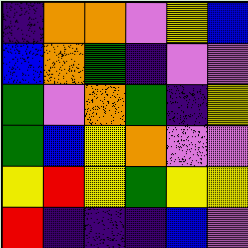[["indigo", "orange", "orange", "violet", "yellow", "blue"], ["blue", "orange", "green", "indigo", "violet", "violet"], ["green", "violet", "orange", "green", "indigo", "yellow"], ["green", "blue", "yellow", "orange", "violet", "violet"], ["yellow", "red", "yellow", "green", "yellow", "yellow"], ["red", "indigo", "indigo", "indigo", "blue", "violet"]]